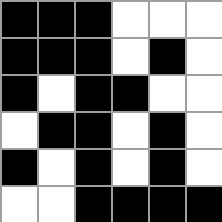[["black", "black", "black", "white", "white", "white"], ["black", "black", "black", "white", "black", "white"], ["black", "white", "black", "black", "white", "white"], ["white", "black", "black", "white", "black", "white"], ["black", "white", "black", "white", "black", "white"], ["white", "white", "black", "black", "black", "black"]]